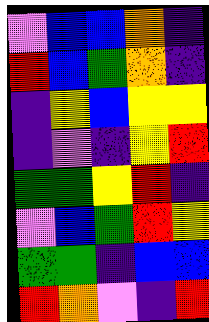[["violet", "blue", "blue", "orange", "indigo"], ["red", "blue", "green", "orange", "indigo"], ["indigo", "yellow", "blue", "yellow", "yellow"], ["indigo", "violet", "indigo", "yellow", "red"], ["green", "green", "yellow", "red", "indigo"], ["violet", "blue", "green", "red", "yellow"], ["green", "green", "indigo", "blue", "blue"], ["red", "orange", "violet", "indigo", "red"]]